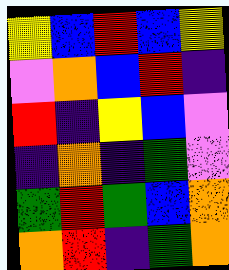[["yellow", "blue", "red", "blue", "yellow"], ["violet", "orange", "blue", "red", "indigo"], ["red", "indigo", "yellow", "blue", "violet"], ["indigo", "orange", "indigo", "green", "violet"], ["green", "red", "green", "blue", "orange"], ["orange", "red", "indigo", "green", "orange"]]